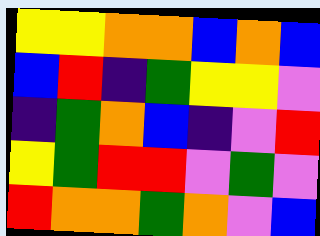[["yellow", "yellow", "orange", "orange", "blue", "orange", "blue"], ["blue", "red", "indigo", "green", "yellow", "yellow", "violet"], ["indigo", "green", "orange", "blue", "indigo", "violet", "red"], ["yellow", "green", "red", "red", "violet", "green", "violet"], ["red", "orange", "orange", "green", "orange", "violet", "blue"]]